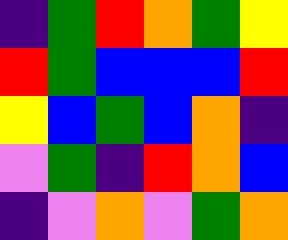[["indigo", "green", "red", "orange", "green", "yellow"], ["red", "green", "blue", "blue", "blue", "red"], ["yellow", "blue", "green", "blue", "orange", "indigo"], ["violet", "green", "indigo", "red", "orange", "blue"], ["indigo", "violet", "orange", "violet", "green", "orange"]]